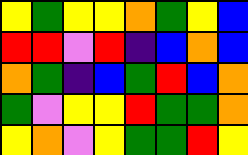[["yellow", "green", "yellow", "yellow", "orange", "green", "yellow", "blue"], ["red", "red", "violet", "red", "indigo", "blue", "orange", "blue"], ["orange", "green", "indigo", "blue", "green", "red", "blue", "orange"], ["green", "violet", "yellow", "yellow", "red", "green", "green", "orange"], ["yellow", "orange", "violet", "yellow", "green", "green", "red", "yellow"]]